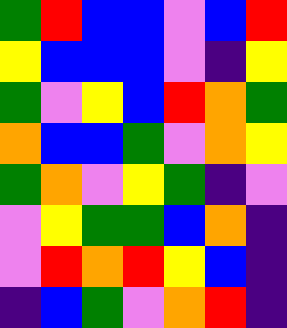[["green", "red", "blue", "blue", "violet", "blue", "red"], ["yellow", "blue", "blue", "blue", "violet", "indigo", "yellow"], ["green", "violet", "yellow", "blue", "red", "orange", "green"], ["orange", "blue", "blue", "green", "violet", "orange", "yellow"], ["green", "orange", "violet", "yellow", "green", "indigo", "violet"], ["violet", "yellow", "green", "green", "blue", "orange", "indigo"], ["violet", "red", "orange", "red", "yellow", "blue", "indigo"], ["indigo", "blue", "green", "violet", "orange", "red", "indigo"]]